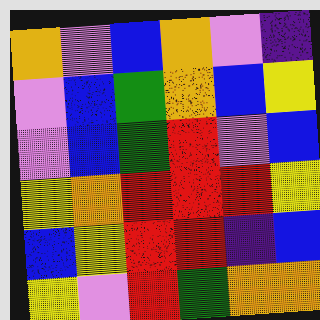[["orange", "violet", "blue", "orange", "violet", "indigo"], ["violet", "blue", "green", "orange", "blue", "yellow"], ["violet", "blue", "green", "red", "violet", "blue"], ["yellow", "orange", "red", "red", "red", "yellow"], ["blue", "yellow", "red", "red", "indigo", "blue"], ["yellow", "violet", "red", "green", "orange", "orange"]]